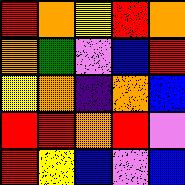[["red", "orange", "yellow", "red", "orange"], ["orange", "green", "violet", "blue", "red"], ["yellow", "orange", "indigo", "orange", "blue"], ["red", "red", "orange", "red", "violet"], ["red", "yellow", "blue", "violet", "blue"]]